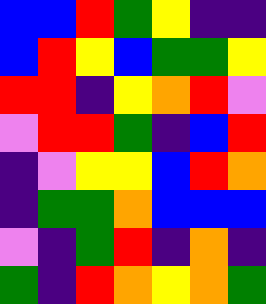[["blue", "blue", "red", "green", "yellow", "indigo", "indigo"], ["blue", "red", "yellow", "blue", "green", "green", "yellow"], ["red", "red", "indigo", "yellow", "orange", "red", "violet"], ["violet", "red", "red", "green", "indigo", "blue", "red"], ["indigo", "violet", "yellow", "yellow", "blue", "red", "orange"], ["indigo", "green", "green", "orange", "blue", "blue", "blue"], ["violet", "indigo", "green", "red", "indigo", "orange", "indigo"], ["green", "indigo", "red", "orange", "yellow", "orange", "green"]]